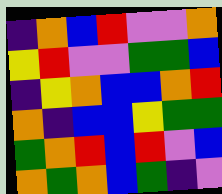[["indigo", "orange", "blue", "red", "violet", "violet", "orange"], ["yellow", "red", "violet", "violet", "green", "green", "blue"], ["indigo", "yellow", "orange", "blue", "blue", "orange", "red"], ["orange", "indigo", "blue", "blue", "yellow", "green", "green"], ["green", "orange", "red", "blue", "red", "violet", "blue"], ["orange", "green", "orange", "blue", "green", "indigo", "violet"]]